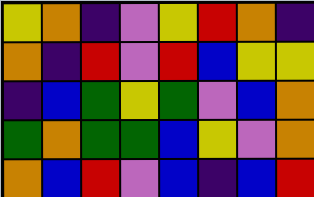[["yellow", "orange", "indigo", "violet", "yellow", "red", "orange", "indigo"], ["orange", "indigo", "red", "violet", "red", "blue", "yellow", "yellow"], ["indigo", "blue", "green", "yellow", "green", "violet", "blue", "orange"], ["green", "orange", "green", "green", "blue", "yellow", "violet", "orange"], ["orange", "blue", "red", "violet", "blue", "indigo", "blue", "red"]]